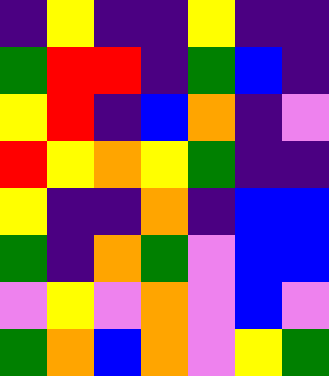[["indigo", "yellow", "indigo", "indigo", "yellow", "indigo", "indigo"], ["green", "red", "red", "indigo", "green", "blue", "indigo"], ["yellow", "red", "indigo", "blue", "orange", "indigo", "violet"], ["red", "yellow", "orange", "yellow", "green", "indigo", "indigo"], ["yellow", "indigo", "indigo", "orange", "indigo", "blue", "blue"], ["green", "indigo", "orange", "green", "violet", "blue", "blue"], ["violet", "yellow", "violet", "orange", "violet", "blue", "violet"], ["green", "orange", "blue", "orange", "violet", "yellow", "green"]]